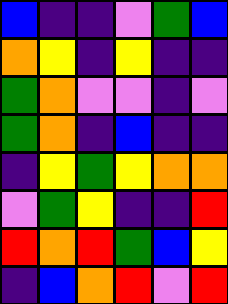[["blue", "indigo", "indigo", "violet", "green", "blue"], ["orange", "yellow", "indigo", "yellow", "indigo", "indigo"], ["green", "orange", "violet", "violet", "indigo", "violet"], ["green", "orange", "indigo", "blue", "indigo", "indigo"], ["indigo", "yellow", "green", "yellow", "orange", "orange"], ["violet", "green", "yellow", "indigo", "indigo", "red"], ["red", "orange", "red", "green", "blue", "yellow"], ["indigo", "blue", "orange", "red", "violet", "red"]]